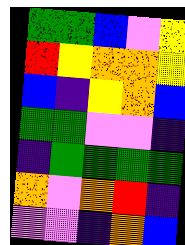[["green", "green", "blue", "violet", "yellow"], ["red", "yellow", "orange", "orange", "yellow"], ["blue", "indigo", "yellow", "orange", "blue"], ["green", "green", "violet", "violet", "indigo"], ["indigo", "green", "green", "green", "green"], ["orange", "violet", "orange", "red", "indigo"], ["violet", "violet", "indigo", "orange", "blue"]]